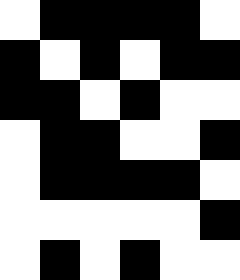[["white", "black", "black", "black", "black", "white"], ["black", "white", "black", "white", "black", "black"], ["black", "black", "white", "black", "white", "white"], ["white", "black", "black", "white", "white", "black"], ["white", "black", "black", "black", "black", "white"], ["white", "white", "white", "white", "white", "black"], ["white", "black", "white", "black", "white", "white"]]